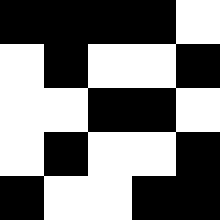[["black", "black", "black", "black", "white"], ["white", "black", "white", "white", "black"], ["white", "white", "black", "black", "white"], ["white", "black", "white", "white", "black"], ["black", "white", "white", "black", "black"]]